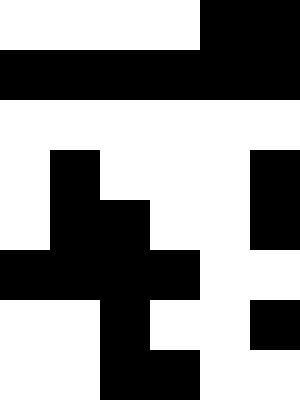[["white", "white", "white", "white", "black", "black"], ["black", "black", "black", "black", "black", "black"], ["white", "white", "white", "white", "white", "white"], ["white", "black", "white", "white", "white", "black"], ["white", "black", "black", "white", "white", "black"], ["black", "black", "black", "black", "white", "white"], ["white", "white", "black", "white", "white", "black"], ["white", "white", "black", "black", "white", "white"]]